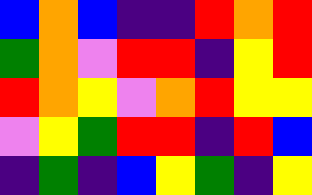[["blue", "orange", "blue", "indigo", "indigo", "red", "orange", "red"], ["green", "orange", "violet", "red", "red", "indigo", "yellow", "red"], ["red", "orange", "yellow", "violet", "orange", "red", "yellow", "yellow"], ["violet", "yellow", "green", "red", "red", "indigo", "red", "blue"], ["indigo", "green", "indigo", "blue", "yellow", "green", "indigo", "yellow"]]